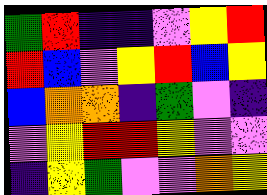[["green", "red", "indigo", "indigo", "violet", "yellow", "red"], ["red", "blue", "violet", "yellow", "red", "blue", "yellow"], ["blue", "orange", "orange", "indigo", "green", "violet", "indigo"], ["violet", "yellow", "red", "red", "yellow", "violet", "violet"], ["indigo", "yellow", "green", "violet", "violet", "orange", "yellow"]]